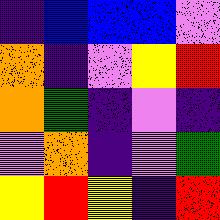[["indigo", "blue", "blue", "blue", "violet"], ["orange", "indigo", "violet", "yellow", "red"], ["orange", "green", "indigo", "violet", "indigo"], ["violet", "orange", "indigo", "violet", "green"], ["yellow", "red", "yellow", "indigo", "red"]]